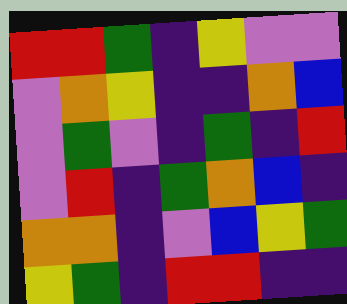[["red", "red", "green", "indigo", "yellow", "violet", "violet"], ["violet", "orange", "yellow", "indigo", "indigo", "orange", "blue"], ["violet", "green", "violet", "indigo", "green", "indigo", "red"], ["violet", "red", "indigo", "green", "orange", "blue", "indigo"], ["orange", "orange", "indigo", "violet", "blue", "yellow", "green"], ["yellow", "green", "indigo", "red", "red", "indigo", "indigo"]]